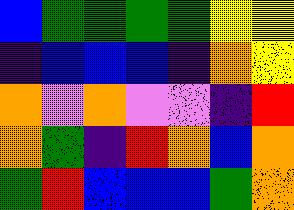[["blue", "green", "green", "green", "green", "yellow", "yellow"], ["indigo", "blue", "blue", "blue", "indigo", "orange", "yellow"], ["orange", "violet", "orange", "violet", "violet", "indigo", "red"], ["orange", "green", "indigo", "red", "orange", "blue", "orange"], ["green", "red", "blue", "blue", "blue", "green", "orange"]]